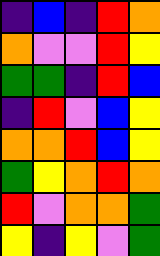[["indigo", "blue", "indigo", "red", "orange"], ["orange", "violet", "violet", "red", "yellow"], ["green", "green", "indigo", "red", "blue"], ["indigo", "red", "violet", "blue", "yellow"], ["orange", "orange", "red", "blue", "yellow"], ["green", "yellow", "orange", "red", "orange"], ["red", "violet", "orange", "orange", "green"], ["yellow", "indigo", "yellow", "violet", "green"]]